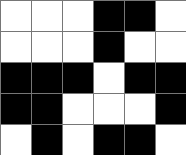[["white", "white", "white", "black", "black", "white"], ["white", "white", "white", "black", "white", "white"], ["black", "black", "black", "white", "black", "black"], ["black", "black", "white", "white", "white", "black"], ["white", "black", "white", "black", "black", "white"]]